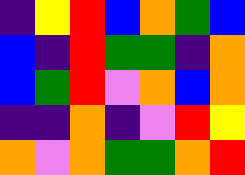[["indigo", "yellow", "red", "blue", "orange", "green", "blue"], ["blue", "indigo", "red", "green", "green", "indigo", "orange"], ["blue", "green", "red", "violet", "orange", "blue", "orange"], ["indigo", "indigo", "orange", "indigo", "violet", "red", "yellow"], ["orange", "violet", "orange", "green", "green", "orange", "red"]]